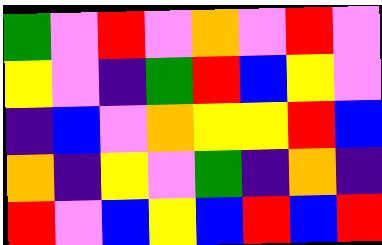[["green", "violet", "red", "violet", "orange", "violet", "red", "violet"], ["yellow", "violet", "indigo", "green", "red", "blue", "yellow", "violet"], ["indigo", "blue", "violet", "orange", "yellow", "yellow", "red", "blue"], ["orange", "indigo", "yellow", "violet", "green", "indigo", "orange", "indigo"], ["red", "violet", "blue", "yellow", "blue", "red", "blue", "red"]]